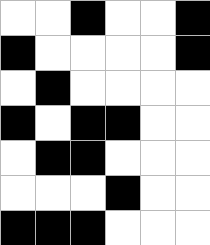[["white", "white", "black", "white", "white", "black"], ["black", "white", "white", "white", "white", "black"], ["white", "black", "white", "white", "white", "white"], ["black", "white", "black", "black", "white", "white"], ["white", "black", "black", "white", "white", "white"], ["white", "white", "white", "black", "white", "white"], ["black", "black", "black", "white", "white", "white"]]